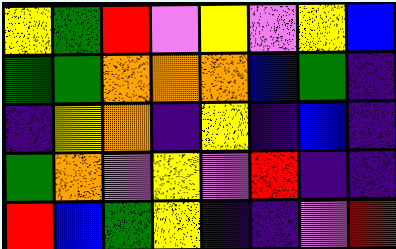[["yellow", "green", "red", "violet", "yellow", "violet", "yellow", "blue"], ["green", "green", "orange", "orange", "orange", "blue", "green", "indigo"], ["indigo", "yellow", "orange", "indigo", "yellow", "indigo", "blue", "indigo"], ["green", "orange", "violet", "yellow", "violet", "red", "indigo", "indigo"], ["red", "blue", "green", "yellow", "indigo", "indigo", "violet", "red"]]